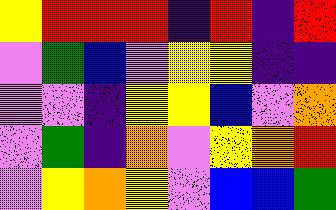[["yellow", "red", "red", "red", "indigo", "red", "indigo", "red"], ["violet", "green", "blue", "violet", "yellow", "yellow", "indigo", "indigo"], ["violet", "violet", "indigo", "yellow", "yellow", "blue", "violet", "orange"], ["violet", "green", "indigo", "orange", "violet", "yellow", "orange", "red"], ["violet", "yellow", "orange", "yellow", "violet", "blue", "blue", "green"]]